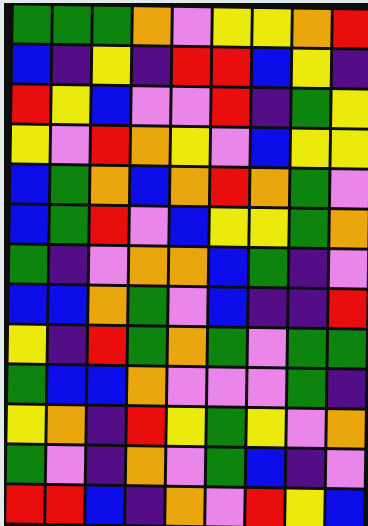[["green", "green", "green", "orange", "violet", "yellow", "yellow", "orange", "red"], ["blue", "indigo", "yellow", "indigo", "red", "red", "blue", "yellow", "indigo"], ["red", "yellow", "blue", "violet", "violet", "red", "indigo", "green", "yellow"], ["yellow", "violet", "red", "orange", "yellow", "violet", "blue", "yellow", "yellow"], ["blue", "green", "orange", "blue", "orange", "red", "orange", "green", "violet"], ["blue", "green", "red", "violet", "blue", "yellow", "yellow", "green", "orange"], ["green", "indigo", "violet", "orange", "orange", "blue", "green", "indigo", "violet"], ["blue", "blue", "orange", "green", "violet", "blue", "indigo", "indigo", "red"], ["yellow", "indigo", "red", "green", "orange", "green", "violet", "green", "green"], ["green", "blue", "blue", "orange", "violet", "violet", "violet", "green", "indigo"], ["yellow", "orange", "indigo", "red", "yellow", "green", "yellow", "violet", "orange"], ["green", "violet", "indigo", "orange", "violet", "green", "blue", "indigo", "violet"], ["red", "red", "blue", "indigo", "orange", "violet", "red", "yellow", "blue"]]